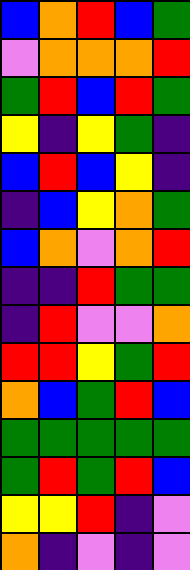[["blue", "orange", "red", "blue", "green"], ["violet", "orange", "orange", "orange", "red"], ["green", "red", "blue", "red", "green"], ["yellow", "indigo", "yellow", "green", "indigo"], ["blue", "red", "blue", "yellow", "indigo"], ["indigo", "blue", "yellow", "orange", "green"], ["blue", "orange", "violet", "orange", "red"], ["indigo", "indigo", "red", "green", "green"], ["indigo", "red", "violet", "violet", "orange"], ["red", "red", "yellow", "green", "red"], ["orange", "blue", "green", "red", "blue"], ["green", "green", "green", "green", "green"], ["green", "red", "green", "red", "blue"], ["yellow", "yellow", "red", "indigo", "violet"], ["orange", "indigo", "violet", "indigo", "violet"]]